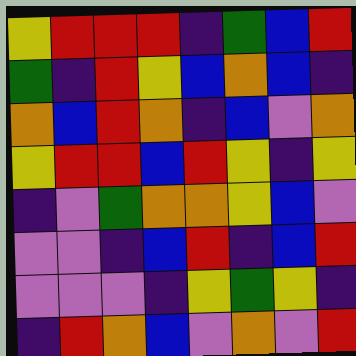[["yellow", "red", "red", "red", "indigo", "green", "blue", "red"], ["green", "indigo", "red", "yellow", "blue", "orange", "blue", "indigo"], ["orange", "blue", "red", "orange", "indigo", "blue", "violet", "orange"], ["yellow", "red", "red", "blue", "red", "yellow", "indigo", "yellow"], ["indigo", "violet", "green", "orange", "orange", "yellow", "blue", "violet"], ["violet", "violet", "indigo", "blue", "red", "indigo", "blue", "red"], ["violet", "violet", "violet", "indigo", "yellow", "green", "yellow", "indigo"], ["indigo", "red", "orange", "blue", "violet", "orange", "violet", "red"]]